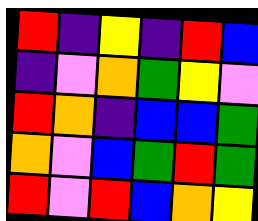[["red", "indigo", "yellow", "indigo", "red", "blue"], ["indigo", "violet", "orange", "green", "yellow", "violet"], ["red", "orange", "indigo", "blue", "blue", "green"], ["orange", "violet", "blue", "green", "red", "green"], ["red", "violet", "red", "blue", "orange", "yellow"]]